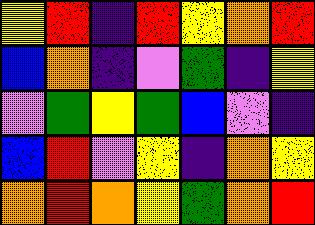[["yellow", "red", "indigo", "red", "yellow", "orange", "red"], ["blue", "orange", "indigo", "violet", "green", "indigo", "yellow"], ["violet", "green", "yellow", "green", "blue", "violet", "indigo"], ["blue", "red", "violet", "yellow", "indigo", "orange", "yellow"], ["orange", "red", "orange", "yellow", "green", "orange", "red"]]